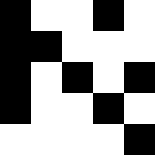[["black", "white", "white", "black", "white"], ["black", "black", "white", "white", "white"], ["black", "white", "black", "white", "black"], ["black", "white", "white", "black", "white"], ["white", "white", "white", "white", "black"]]